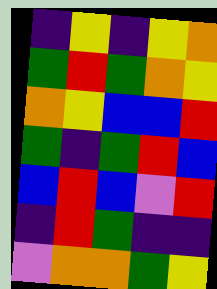[["indigo", "yellow", "indigo", "yellow", "orange"], ["green", "red", "green", "orange", "yellow"], ["orange", "yellow", "blue", "blue", "red"], ["green", "indigo", "green", "red", "blue"], ["blue", "red", "blue", "violet", "red"], ["indigo", "red", "green", "indigo", "indigo"], ["violet", "orange", "orange", "green", "yellow"]]